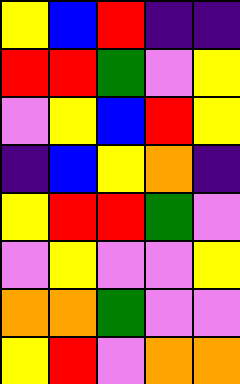[["yellow", "blue", "red", "indigo", "indigo"], ["red", "red", "green", "violet", "yellow"], ["violet", "yellow", "blue", "red", "yellow"], ["indigo", "blue", "yellow", "orange", "indigo"], ["yellow", "red", "red", "green", "violet"], ["violet", "yellow", "violet", "violet", "yellow"], ["orange", "orange", "green", "violet", "violet"], ["yellow", "red", "violet", "orange", "orange"]]